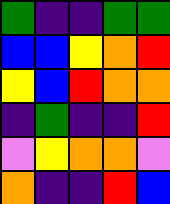[["green", "indigo", "indigo", "green", "green"], ["blue", "blue", "yellow", "orange", "red"], ["yellow", "blue", "red", "orange", "orange"], ["indigo", "green", "indigo", "indigo", "red"], ["violet", "yellow", "orange", "orange", "violet"], ["orange", "indigo", "indigo", "red", "blue"]]